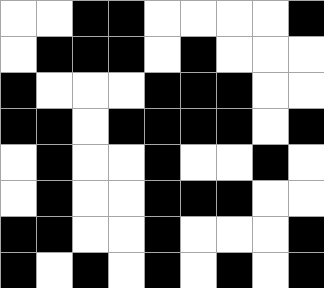[["white", "white", "black", "black", "white", "white", "white", "white", "black"], ["white", "black", "black", "black", "white", "black", "white", "white", "white"], ["black", "white", "white", "white", "black", "black", "black", "white", "white"], ["black", "black", "white", "black", "black", "black", "black", "white", "black"], ["white", "black", "white", "white", "black", "white", "white", "black", "white"], ["white", "black", "white", "white", "black", "black", "black", "white", "white"], ["black", "black", "white", "white", "black", "white", "white", "white", "black"], ["black", "white", "black", "white", "black", "white", "black", "white", "black"]]